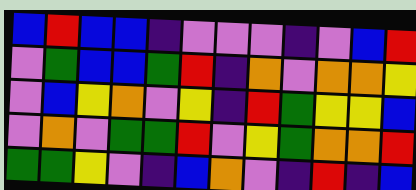[["blue", "red", "blue", "blue", "indigo", "violet", "violet", "violet", "indigo", "violet", "blue", "red"], ["violet", "green", "blue", "blue", "green", "red", "indigo", "orange", "violet", "orange", "orange", "yellow"], ["violet", "blue", "yellow", "orange", "violet", "yellow", "indigo", "red", "green", "yellow", "yellow", "blue"], ["violet", "orange", "violet", "green", "green", "red", "violet", "yellow", "green", "orange", "orange", "red"], ["green", "green", "yellow", "violet", "indigo", "blue", "orange", "violet", "indigo", "red", "indigo", "blue"]]